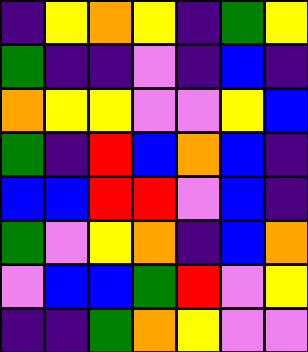[["indigo", "yellow", "orange", "yellow", "indigo", "green", "yellow"], ["green", "indigo", "indigo", "violet", "indigo", "blue", "indigo"], ["orange", "yellow", "yellow", "violet", "violet", "yellow", "blue"], ["green", "indigo", "red", "blue", "orange", "blue", "indigo"], ["blue", "blue", "red", "red", "violet", "blue", "indigo"], ["green", "violet", "yellow", "orange", "indigo", "blue", "orange"], ["violet", "blue", "blue", "green", "red", "violet", "yellow"], ["indigo", "indigo", "green", "orange", "yellow", "violet", "violet"]]